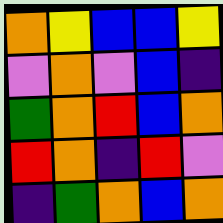[["orange", "yellow", "blue", "blue", "yellow"], ["violet", "orange", "violet", "blue", "indigo"], ["green", "orange", "red", "blue", "orange"], ["red", "orange", "indigo", "red", "violet"], ["indigo", "green", "orange", "blue", "orange"]]